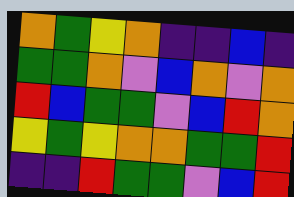[["orange", "green", "yellow", "orange", "indigo", "indigo", "blue", "indigo"], ["green", "green", "orange", "violet", "blue", "orange", "violet", "orange"], ["red", "blue", "green", "green", "violet", "blue", "red", "orange"], ["yellow", "green", "yellow", "orange", "orange", "green", "green", "red"], ["indigo", "indigo", "red", "green", "green", "violet", "blue", "red"]]